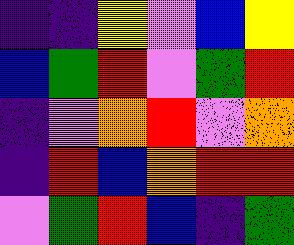[["indigo", "indigo", "yellow", "violet", "blue", "yellow"], ["blue", "green", "red", "violet", "green", "red"], ["indigo", "violet", "orange", "red", "violet", "orange"], ["indigo", "red", "blue", "orange", "red", "red"], ["violet", "green", "red", "blue", "indigo", "green"]]